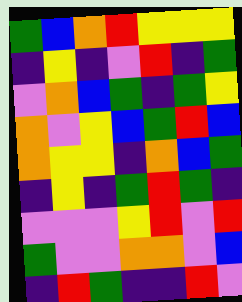[["green", "blue", "orange", "red", "yellow", "yellow", "yellow"], ["indigo", "yellow", "indigo", "violet", "red", "indigo", "green"], ["violet", "orange", "blue", "green", "indigo", "green", "yellow"], ["orange", "violet", "yellow", "blue", "green", "red", "blue"], ["orange", "yellow", "yellow", "indigo", "orange", "blue", "green"], ["indigo", "yellow", "indigo", "green", "red", "green", "indigo"], ["violet", "violet", "violet", "yellow", "red", "violet", "red"], ["green", "violet", "violet", "orange", "orange", "violet", "blue"], ["indigo", "red", "green", "indigo", "indigo", "red", "violet"]]